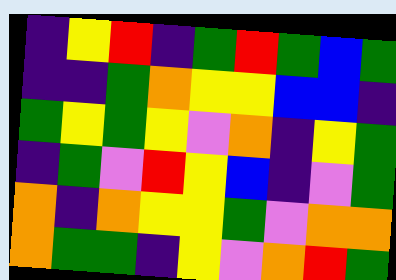[["indigo", "yellow", "red", "indigo", "green", "red", "green", "blue", "green"], ["indigo", "indigo", "green", "orange", "yellow", "yellow", "blue", "blue", "indigo"], ["green", "yellow", "green", "yellow", "violet", "orange", "indigo", "yellow", "green"], ["indigo", "green", "violet", "red", "yellow", "blue", "indigo", "violet", "green"], ["orange", "indigo", "orange", "yellow", "yellow", "green", "violet", "orange", "orange"], ["orange", "green", "green", "indigo", "yellow", "violet", "orange", "red", "green"]]